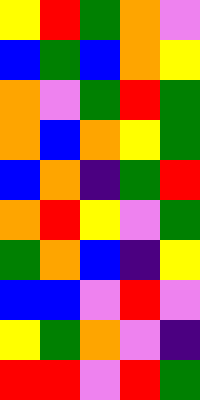[["yellow", "red", "green", "orange", "violet"], ["blue", "green", "blue", "orange", "yellow"], ["orange", "violet", "green", "red", "green"], ["orange", "blue", "orange", "yellow", "green"], ["blue", "orange", "indigo", "green", "red"], ["orange", "red", "yellow", "violet", "green"], ["green", "orange", "blue", "indigo", "yellow"], ["blue", "blue", "violet", "red", "violet"], ["yellow", "green", "orange", "violet", "indigo"], ["red", "red", "violet", "red", "green"]]